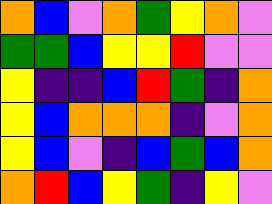[["orange", "blue", "violet", "orange", "green", "yellow", "orange", "violet"], ["green", "green", "blue", "yellow", "yellow", "red", "violet", "violet"], ["yellow", "indigo", "indigo", "blue", "red", "green", "indigo", "orange"], ["yellow", "blue", "orange", "orange", "orange", "indigo", "violet", "orange"], ["yellow", "blue", "violet", "indigo", "blue", "green", "blue", "orange"], ["orange", "red", "blue", "yellow", "green", "indigo", "yellow", "violet"]]